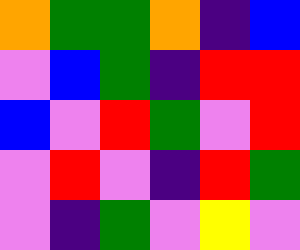[["orange", "green", "green", "orange", "indigo", "blue"], ["violet", "blue", "green", "indigo", "red", "red"], ["blue", "violet", "red", "green", "violet", "red"], ["violet", "red", "violet", "indigo", "red", "green"], ["violet", "indigo", "green", "violet", "yellow", "violet"]]